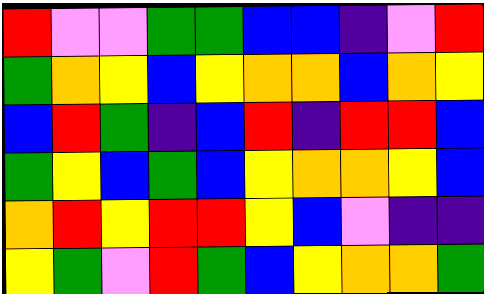[["red", "violet", "violet", "green", "green", "blue", "blue", "indigo", "violet", "red"], ["green", "orange", "yellow", "blue", "yellow", "orange", "orange", "blue", "orange", "yellow"], ["blue", "red", "green", "indigo", "blue", "red", "indigo", "red", "red", "blue"], ["green", "yellow", "blue", "green", "blue", "yellow", "orange", "orange", "yellow", "blue"], ["orange", "red", "yellow", "red", "red", "yellow", "blue", "violet", "indigo", "indigo"], ["yellow", "green", "violet", "red", "green", "blue", "yellow", "orange", "orange", "green"]]